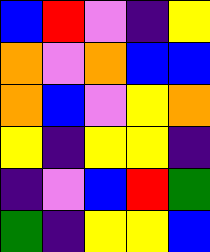[["blue", "red", "violet", "indigo", "yellow"], ["orange", "violet", "orange", "blue", "blue"], ["orange", "blue", "violet", "yellow", "orange"], ["yellow", "indigo", "yellow", "yellow", "indigo"], ["indigo", "violet", "blue", "red", "green"], ["green", "indigo", "yellow", "yellow", "blue"]]